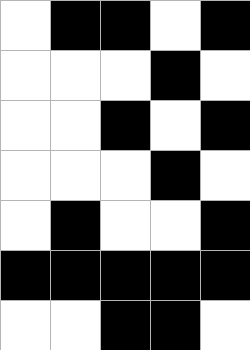[["white", "black", "black", "white", "black"], ["white", "white", "white", "black", "white"], ["white", "white", "black", "white", "black"], ["white", "white", "white", "black", "white"], ["white", "black", "white", "white", "black"], ["black", "black", "black", "black", "black"], ["white", "white", "black", "black", "white"]]